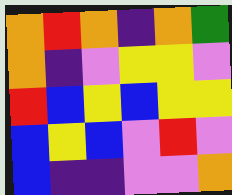[["orange", "red", "orange", "indigo", "orange", "green"], ["orange", "indigo", "violet", "yellow", "yellow", "violet"], ["red", "blue", "yellow", "blue", "yellow", "yellow"], ["blue", "yellow", "blue", "violet", "red", "violet"], ["blue", "indigo", "indigo", "violet", "violet", "orange"]]